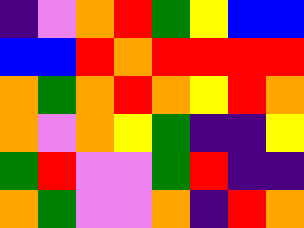[["indigo", "violet", "orange", "red", "green", "yellow", "blue", "blue"], ["blue", "blue", "red", "orange", "red", "red", "red", "red"], ["orange", "green", "orange", "red", "orange", "yellow", "red", "orange"], ["orange", "violet", "orange", "yellow", "green", "indigo", "indigo", "yellow"], ["green", "red", "violet", "violet", "green", "red", "indigo", "indigo"], ["orange", "green", "violet", "violet", "orange", "indigo", "red", "orange"]]